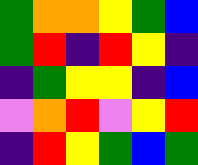[["green", "orange", "orange", "yellow", "green", "blue"], ["green", "red", "indigo", "red", "yellow", "indigo"], ["indigo", "green", "yellow", "yellow", "indigo", "blue"], ["violet", "orange", "red", "violet", "yellow", "red"], ["indigo", "red", "yellow", "green", "blue", "green"]]